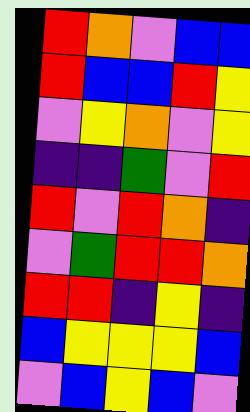[["red", "orange", "violet", "blue", "blue"], ["red", "blue", "blue", "red", "yellow"], ["violet", "yellow", "orange", "violet", "yellow"], ["indigo", "indigo", "green", "violet", "red"], ["red", "violet", "red", "orange", "indigo"], ["violet", "green", "red", "red", "orange"], ["red", "red", "indigo", "yellow", "indigo"], ["blue", "yellow", "yellow", "yellow", "blue"], ["violet", "blue", "yellow", "blue", "violet"]]